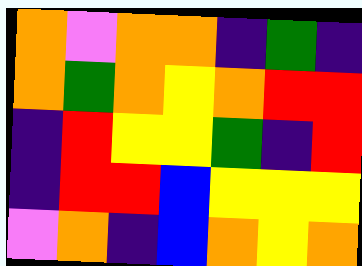[["orange", "violet", "orange", "orange", "indigo", "green", "indigo"], ["orange", "green", "orange", "yellow", "orange", "red", "red"], ["indigo", "red", "yellow", "yellow", "green", "indigo", "red"], ["indigo", "red", "red", "blue", "yellow", "yellow", "yellow"], ["violet", "orange", "indigo", "blue", "orange", "yellow", "orange"]]